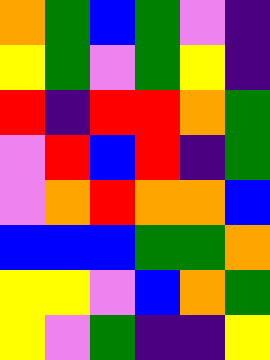[["orange", "green", "blue", "green", "violet", "indigo"], ["yellow", "green", "violet", "green", "yellow", "indigo"], ["red", "indigo", "red", "red", "orange", "green"], ["violet", "red", "blue", "red", "indigo", "green"], ["violet", "orange", "red", "orange", "orange", "blue"], ["blue", "blue", "blue", "green", "green", "orange"], ["yellow", "yellow", "violet", "blue", "orange", "green"], ["yellow", "violet", "green", "indigo", "indigo", "yellow"]]